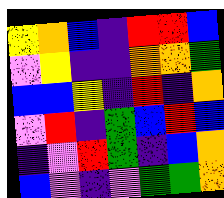[["yellow", "orange", "blue", "indigo", "red", "red", "blue"], ["violet", "yellow", "indigo", "indigo", "orange", "orange", "green"], ["blue", "blue", "yellow", "indigo", "red", "indigo", "orange"], ["violet", "red", "indigo", "green", "blue", "red", "blue"], ["indigo", "violet", "red", "green", "indigo", "blue", "orange"], ["blue", "violet", "indigo", "violet", "green", "green", "orange"]]